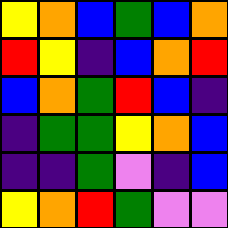[["yellow", "orange", "blue", "green", "blue", "orange"], ["red", "yellow", "indigo", "blue", "orange", "red"], ["blue", "orange", "green", "red", "blue", "indigo"], ["indigo", "green", "green", "yellow", "orange", "blue"], ["indigo", "indigo", "green", "violet", "indigo", "blue"], ["yellow", "orange", "red", "green", "violet", "violet"]]